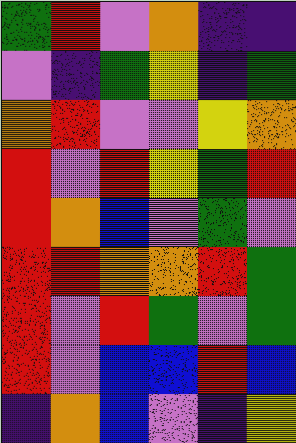[["green", "red", "violet", "orange", "indigo", "indigo"], ["violet", "indigo", "green", "yellow", "indigo", "green"], ["orange", "red", "violet", "violet", "yellow", "orange"], ["red", "violet", "red", "yellow", "green", "red"], ["red", "orange", "blue", "violet", "green", "violet"], ["red", "red", "orange", "orange", "red", "green"], ["red", "violet", "red", "green", "violet", "green"], ["red", "violet", "blue", "blue", "red", "blue"], ["indigo", "orange", "blue", "violet", "indigo", "yellow"]]